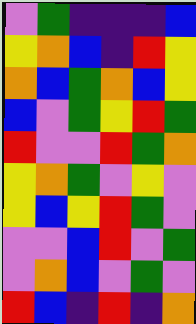[["violet", "green", "indigo", "indigo", "indigo", "blue"], ["yellow", "orange", "blue", "indigo", "red", "yellow"], ["orange", "blue", "green", "orange", "blue", "yellow"], ["blue", "violet", "green", "yellow", "red", "green"], ["red", "violet", "violet", "red", "green", "orange"], ["yellow", "orange", "green", "violet", "yellow", "violet"], ["yellow", "blue", "yellow", "red", "green", "violet"], ["violet", "violet", "blue", "red", "violet", "green"], ["violet", "orange", "blue", "violet", "green", "violet"], ["red", "blue", "indigo", "red", "indigo", "orange"]]